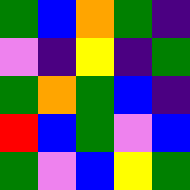[["green", "blue", "orange", "green", "indigo"], ["violet", "indigo", "yellow", "indigo", "green"], ["green", "orange", "green", "blue", "indigo"], ["red", "blue", "green", "violet", "blue"], ["green", "violet", "blue", "yellow", "green"]]